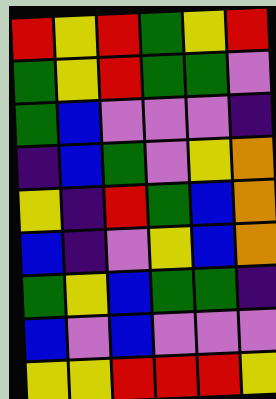[["red", "yellow", "red", "green", "yellow", "red"], ["green", "yellow", "red", "green", "green", "violet"], ["green", "blue", "violet", "violet", "violet", "indigo"], ["indigo", "blue", "green", "violet", "yellow", "orange"], ["yellow", "indigo", "red", "green", "blue", "orange"], ["blue", "indigo", "violet", "yellow", "blue", "orange"], ["green", "yellow", "blue", "green", "green", "indigo"], ["blue", "violet", "blue", "violet", "violet", "violet"], ["yellow", "yellow", "red", "red", "red", "yellow"]]